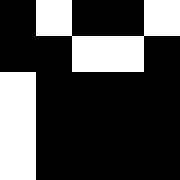[["black", "white", "black", "black", "white"], ["black", "black", "white", "white", "black"], ["white", "black", "black", "black", "black"], ["white", "black", "black", "black", "black"], ["white", "black", "black", "black", "black"]]